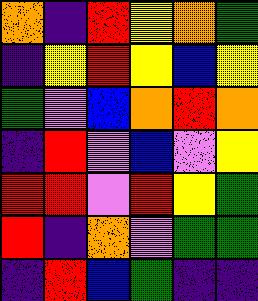[["orange", "indigo", "red", "yellow", "orange", "green"], ["indigo", "yellow", "red", "yellow", "blue", "yellow"], ["green", "violet", "blue", "orange", "red", "orange"], ["indigo", "red", "violet", "blue", "violet", "yellow"], ["red", "red", "violet", "red", "yellow", "green"], ["red", "indigo", "orange", "violet", "green", "green"], ["indigo", "red", "blue", "green", "indigo", "indigo"]]